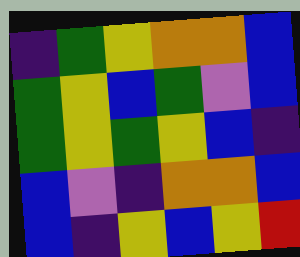[["indigo", "green", "yellow", "orange", "orange", "blue"], ["green", "yellow", "blue", "green", "violet", "blue"], ["green", "yellow", "green", "yellow", "blue", "indigo"], ["blue", "violet", "indigo", "orange", "orange", "blue"], ["blue", "indigo", "yellow", "blue", "yellow", "red"]]